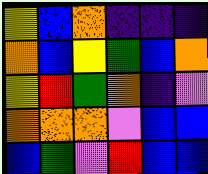[["yellow", "blue", "orange", "indigo", "indigo", "indigo"], ["orange", "blue", "yellow", "green", "blue", "orange"], ["yellow", "red", "green", "orange", "indigo", "violet"], ["orange", "orange", "orange", "violet", "blue", "blue"], ["blue", "green", "violet", "red", "blue", "blue"]]